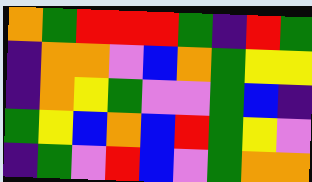[["orange", "green", "red", "red", "red", "green", "indigo", "red", "green"], ["indigo", "orange", "orange", "violet", "blue", "orange", "green", "yellow", "yellow"], ["indigo", "orange", "yellow", "green", "violet", "violet", "green", "blue", "indigo"], ["green", "yellow", "blue", "orange", "blue", "red", "green", "yellow", "violet"], ["indigo", "green", "violet", "red", "blue", "violet", "green", "orange", "orange"]]